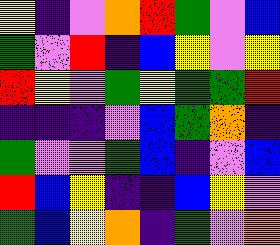[["yellow", "indigo", "violet", "orange", "red", "green", "violet", "blue"], ["green", "violet", "red", "indigo", "blue", "yellow", "violet", "yellow"], ["red", "yellow", "violet", "green", "yellow", "green", "green", "red"], ["indigo", "indigo", "indigo", "violet", "blue", "green", "orange", "indigo"], ["green", "violet", "violet", "green", "blue", "indigo", "violet", "blue"], ["red", "blue", "yellow", "indigo", "indigo", "blue", "yellow", "violet"], ["green", "blue", "yellow", "orange", "indigo", "green", "violet", "orange"]]